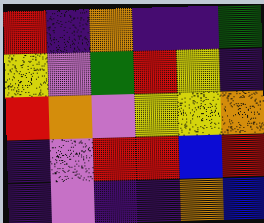[["red", "indigo", "orange", "indigo", "indigo", "green"], ["yellow", "violet", "green", "red", "yellow", "indigo"], ["red", "orange", "violet", "yellow", "yellow", "orange"], ["indigo", "violet", "red", "red", "blue", "red"], ["indigo", "violet", "indigo", "indigo", "orange", "blue"]]